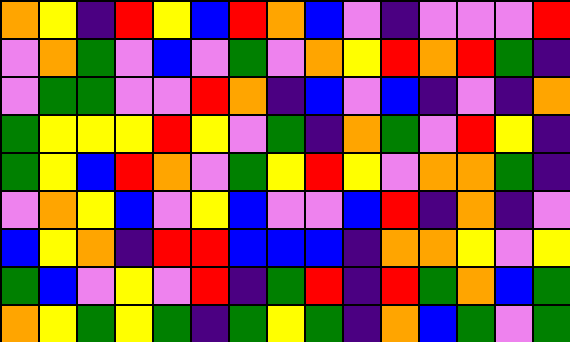[["orange", "yellow", "indigo", "red", "yellow", "blue", "red", "orange", "blue", "violet", "indigo", "violet", "violet", "violet", "red"], ["violet", "orange", "green", "violet", "blue", "violet", "green", "violet", "orange", "yellow", "red", "orange", "red", "green", "indigo"], ["violet", "green", "green", "violet", "violet", "red", "orange", "indigo", "blue", "violet", "blue", "indigo", "violet", "indigo", "orange"], ["green", "yellow", "yellow", "yellow", "red", "yellow", "violet", "green", "indigo", "orange", "green", "violet", "red", "yellow", "indigo"], ["green", "yellow", "blue", "red", "orange", "violet", "green", "yellow", "red", "yellow", "violet", "orange", "orange", "green", "indigo"], ["violet", "orange", "yellow", "blue", "violet", "yellow", "blue", "violet", "violet", "blue", "red", "indigo", "orange", "indigo", "violet"], ["blue", "yellow", "orange", "indigo", "red", "red", "blue", "blue", "blue", "indigo", "orange", "orange", "yellow", "violet", "yellow"], ["green", "blue", "violet", "yellow", "violet", "red", "indigo", "green", "red", "indigo", "red", "green", "orange", "blue", "green"], ["orange", "yellow", "green", "yellow", "green", "indigo", "green", "yellow", "green", "indigo", "orange", "blue", "green", "violet", "green"]]